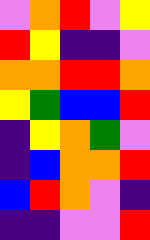[["violet", "orange", "red", "violet", "yellow"], ["red", "yellow", "indigo", "indigo", "violet"], ["orange", "orange", "red", "red", "orange"], ["yellow", "green", "blue", "blue", "red"], ["indigo", "yellow", "orange", "green", "violet"], ["indigo", "blue", "orange", "orange", "red"], ["blue", "red", "orange", "violet", "indigo"], ["indigo", "indigo", "violet", "violet", "red"]]